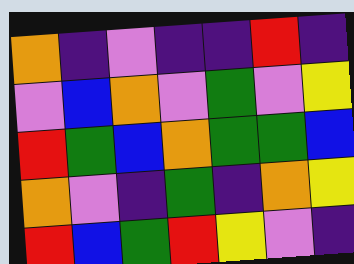[["orange", "indigo", "violet", "indigo", "indigo", "red", "indigo"], ["violet", "blue", "orange", "violet", "green", "violet", "yellow"], ["red", "green", "blue", "orange", "green", "green", "blue"], ["orange", "violet", "indigo", "green", "indigo", "orange", "yellow"], ["red", "blue", "green", "red", "yellow", "violet", "indigo"]]